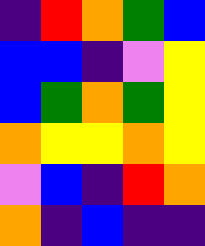[["indigo", "red", "orange", "green", "blue"], ["blue", "blue", "indigo", "violet", "yellow"], ["blue", "green", "orange", "green", "yellow"], ["orange", "yellow", "yellow", "orange", "yellow"], ["violet", "blue", "indigo", "red", "orange"], ["orange", "indigo", "blue", "indigo", "indigo"]]